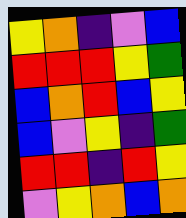[["yellow", "orange", "indigo", "violet", "blue"], ["red", "red", "red", "yellow", "green"], ["blue", "orange", "red", "blue", "yellow"], ["blue", "violet", "yellow", "indigo", "green"], ["red", "red", "indigo", "red", "yellow"], ["violet", "yellow", "orange", "blue", "orange"]]